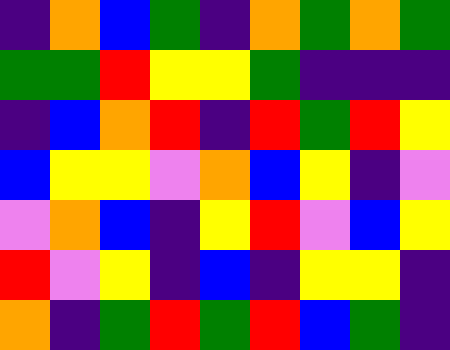[["indigo", "orange", "blue", "green", "indigo", "orange", "green", "orange", "green"], ["green", "green", "red", "yellow", "yellow", "green", "indigo", "indigo", "indigo"], ["indigo", "blue", "orange", "red", "indigo", "red", "green", "red", "yellow"], ["blue", "yellow", "yellow", "violet", "orange", "blue", "yellow", "indigo", "violet"], ["violet", "orange", "blue", "indigo", "yellow", "red", "violet", "blue", "yellow"], ["red", "violet", "yellow", "indigo", "blue", "indigo", "yellow", "yellow", "indigo"], ["orange", "indigo", "green", "red", "green", "red", "blue", "green", "indigo"]]